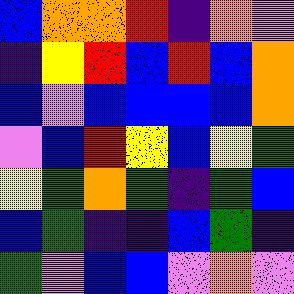[["blue", "orange", "orange", "red", "indigo", "orange", "violet"], ["indigo", "yellow", "red", "blue", "red", "blue", "orange"], ["blue", "violet", "blue", "blue", "blue", "blue", "orange"], ["violet", "blue", "red", "yellow", "blue", "yellow", "green"], ["yellow", "green", "orange", "green", "indigo", "green", "blue"], ["blue", "green", "indigo", "indigo", "blue", "green", "indigo"], ["green", "violet", "blue", "blue", "violet", "orange", "violet"]]